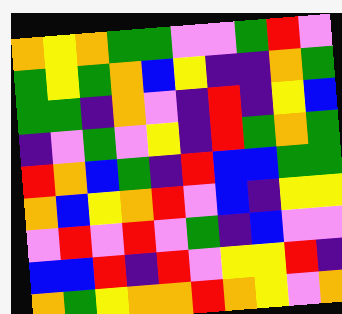[["orange", "yellow", "orange", "green", "green", "violet", "violet", "green", "red", "violet"], ["green", "yellow", "green", "orange", "blue", "yellow", "indigo", "indigo", "orange", "green"], ["green", "green", "indigo", "orange", "violet", "indigo", "red", "indigo", "yellow", "blue"], ["indigo", "violet", "green", "violet", "yellow", "indigo", "red", "green", "orange", "green"], ["red", "orange", "blue", "green", "indigo", "red", "blue", "blue", "green", "green"], ["orange", "blue", "yellow", "orange", "red", "violet", "blue", "indigo", "yellow", "yellow"], ["violet", "red", "violet", "red", "violet", "green", "indigo", "blue", "violet", "violet"], ["blue", "blue", "red", "indigo", "red", "violet", "yellow", "yellow", "red", "indigo"], ["orange", "green", "yellow", "orange", "orange", "red", "orange", "yellow", "violet", "orange"]]